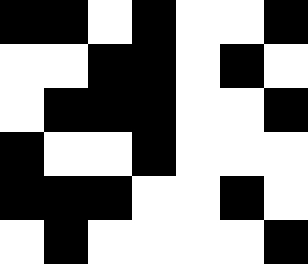[["black", "black", "white", "black", "white", "white", "black"], ["white", "white", "black", "black", "white", "black", "white"], ["white", "black", "black", "black", "white", "white", "black"], ["black", "white", "white", "black", "white", "white", "white"], ["black", "black", "black", "white", "white", "black", "white"], ["white", "black", "white", "white", "white", "white", "black"]]